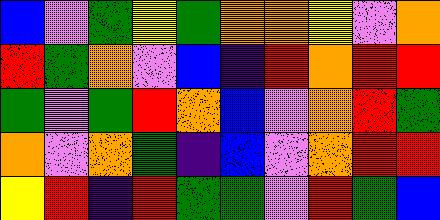[["blue", "violet", "green", "yellow", "green", "orange", "orange", "yellow", "violet", "orange"], ["red", "green", "orange", "violet", "blue", "indigo", "red", "orange", "red", "red"], ["green", "violet", "green", "red", "orange", "blue", "violet", "orange", "red", "green"], ["orange", "violet", "orange", "green", "indigo", "blue", "violet", "orange", "red", "red"], ["yellow", "red", "indigo", "red", "green", "green", "violet", "red", "green", "blue"]]